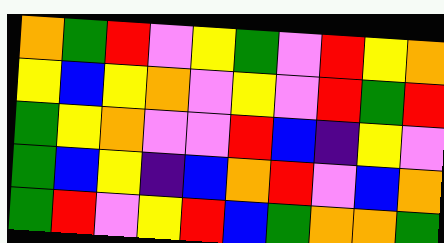[["orange", "green", "red", "violet", "yellow", "green", "violet", "red", "yellow", "orange"], ["yellow", "blue", "yellow", "orange", "violet", "yellow", "violet", "red", "green", "red"], ["green", "yellow", "orange", "violet", "violet", "red", "blue", "indigo", "yellow", "violet"], ["green", "blue", "yellow", "indigo", "blue", "orange", "red", "violet", "blue", "orange"], ["green", "red", "violet", "yellow", "red", "blue", "green", "orange", "orange", "green"]]